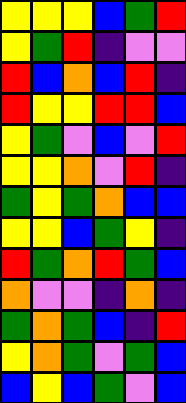[["yellow", "yellow", "yellow", "blue", "green", "red"], ["yellow", "green", "red", "indigo", "violet", "violet"], ["red", "blue", "orange", "blue", "red", "indigo"], ["red", "yellow", "yellow", "red", "red", "blue"], ["yellow", "green", "violet", "blue", "violet", "red"], ["yellow", "yellow", "orange", "violet", "red", "indigo"], ["green", "yellow", "green", "orange", "blue", "blue"], ["yellow", "yellow", "blue", "green", "yellow", "indigo"], ["red", "green", "orange", "red", "green", "blue"], ["orange", "violet", "violet", "indigo", "orange", "indigo"], ["green", "orange", "green", "blue", "indigo", "red"], ["yellow", "orange", "green", "violet", "green", "blue"], ["blue", "yellow", "blue", "green", "violet", "blue"]]